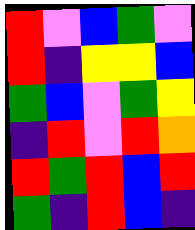[["red", "violet", "blue", "green", "violet"], ["red", "indigo", "yellow", "yellow", "blue"], ["green", "blue", "violet", "green", "yellow"], ["indigo", "red", "violet", "red", "orange"], ["red", "green", "red", "blue", "red"], ["green", "indigo", "red", "blue", "indigo"]]